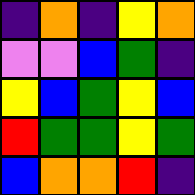[["indigo", "orange", "indigo", "yellow", "orange"], ["violet", "violet", "blue", "green", "indigo"], ["yellow", "blue", "green", "yellow", "blue"], ["red", "green", "green", "yellow", "green"], ["blue", "orange", "orange", "red", "indigo"]]